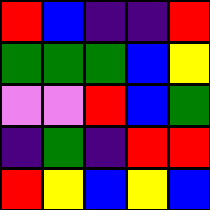[["red", "blue", "indigo", "indigo", "red"], ["green", "green", "green", "blue", "yellow"], ["violet", "violet", "red", "blue", "green"], ["indigo", "green", "indigo", "red", "red"], ["red", "yellow", "blue", "yellow", "blue"]]